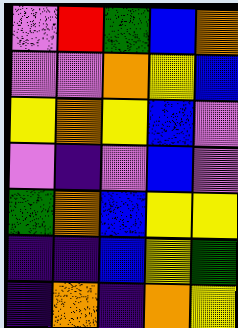[["violet", "red", "green", "blue", "orange"], ["violet", "violet", "orange", "yellow", "blue"], ["yellow", "orange", "yellow", "blue", "violet"], ["violet", "indigo", "violet", "blue", "violet"], ["green", "orange", "blue", "yellow", "yellow"], ["indigo", "indigo", "blue", "yellow", "green"], ["indigo", "orange", "indigo", "orange", "yellow"]]